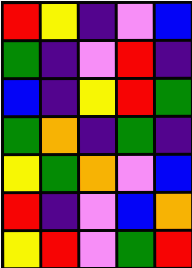[["red", "yellow", "indigo", "violet", "blue"], ["green", "indigo", "violet", "red", "indigo"], ["blue", "indigo", "yellow", "red", "green"], ["green", "orange", "indigo", "green", "indigo"], ["yellow", "green", "orange", "violet", "blue"], ["red", "indigo", "violet", "blue", "orange"], ["yellow", "red", "violet", "green", "red"]]